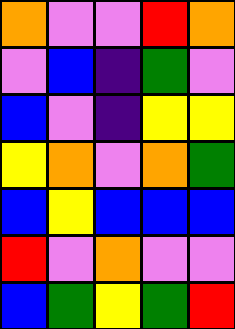[["orange", "violet", "violet", "red", "orange"], ["violet", "blue", "indigo", "green", "violet"], ["blue", "violet", "indigo", "yellow", "yellow"], ["yellow", "orange", "violet", "orange", "green"], ["blue", "yellow", "blue", "blue", "blue"], ["red", "violet", "orange", "violet", "violet"], ["blue", "green", "yellow", "green", "red"]]